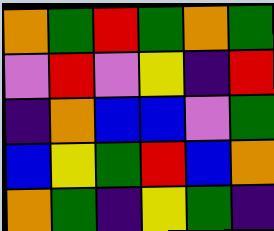[["orange", "green", "red", "green", "orange", "green"], ["violet", "red", "violet", "yellow", "indigo", "red"], ["indigo", "orange", "blue", "blue", "violet", "green"], ["blue", "yellow", "green", "red", "blue", "orange"], ["orange", "green", "indigo", "yellow", "green", "indigo"]]